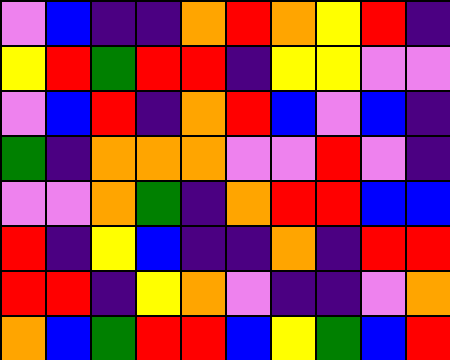[["violet", "blue", "indigo", "indigo", "orange", "red", "orange", "yellow", "red", "indigo"], ["yellow", "red", "green", "red", "red", "indigo", "yellow", "yellow", "violet", "violet"], ["violet", "blue", "red", "indigo", "orange", "red", "blue", "violet", "blue", "indigo"], ["green", "indigo", "orange", "orange", "orange", "violet", "violet", "red", "violet", "indigo"], ["violet", "violet", "orange", "green", "indigo", "orange", "red", "red", "blue", "blue"], ["red", "indigo", "yellow", "blue", "indigo", "indigo", "orange", "indigo", "red", "red"], ["red", "red", "indigo", "yellow", "orange", "violet", "indigo", "indigo", "violet", "orange"], ["orange", "blue", "green", "red", "red", "blue", "yellow", "green", "blue", "red"]]